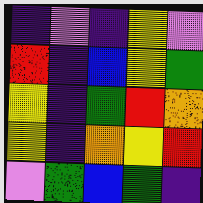[["indigo", "violet", "indigo", "yellow", "violet"], ["red", "indigo", "blue", "yellow", "green"], ["yellow", "indigo", "green", "red", "orange"], ["yellow", "indigo", "orange", "yellow", "red"], ["violet", "green", "blue", "green", "indigo"]]